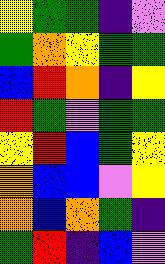[["yellow", "green", "green", "indigo", "violet"], ["green", "orange", "yellow", "green", "green"], ["blue", "red", "orange", "indigo", "yellow"], ["red", "green", "violet", "green", "green"], ["yellow", "red", "blue", "green", "yellow"], ["orange", "blue", "blue", "violet", "yellow"], ["orange", "blue", "orange", "green", "indigo"], ["green", "red", "indigo", "blue", "violet"]]